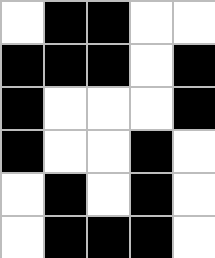[["white", "black", "black", "white", "white"], ["black", "black", "black", "white", "black"], ["black", "white", "white", "white", "black"], ["black", "white", "white", "black", "white"], ["white", "black", "white", "black", "white"], ["white", "black", "black", "black", "white"]]